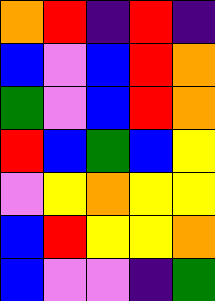[["orange", "red", "indigo", "red", "indigo"], ["blue", "violet", "blue", "red", "orange"], ["green", "violet", "blue", "red", "orange"], ["red", "blue", "green", "blue", "yellow"], ["violet", "yellow", "orange", "yellow", "yellow"], ["blue", "red", "yellow", "yellow", "orange"], ["blue", "violet", "violet", "indigo", "green"]]